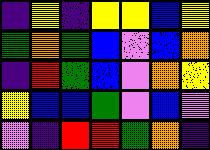[["indigo", "yellow", "indigo", "yellow", "yellow", "blue", "yellow"], ["green", "orange", "green", "blue", "violet", "blue", "orange"], ["indigo", "red", "green", "blue", "violet", "orange", "yellow"], ["yellow", "blue", "blue", "green", "violet", "blue", "violet"], ["violet", "indigo", "red", "red", "green", "orange", "indigo"]]